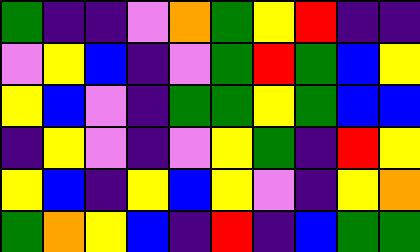[["green", "indigo", "indigo", "violet", "orange", "green", "yellow", "red", "indigo", "indigo"], ["violet", "yellow", "blue", "indigo", "violet", "green", "red", "green", "blue", "yellow"], ["yellow", "blue", "violet", "indigo", "green", "green", "yellow", "green", "blue", "blue"], ["indigo", "yellow", "violet", "indigo", "violet", "yellow", "green", "indigo", "red", "yellow"], ["yellow", "blue", "indigo", "yellow", "blue", "yellow", "violet", "indigo", "yellow", "orange"], ["green", "orange", "yellow", "blue", "indigo", "red", "indigo", "blue", "green", "green"]]